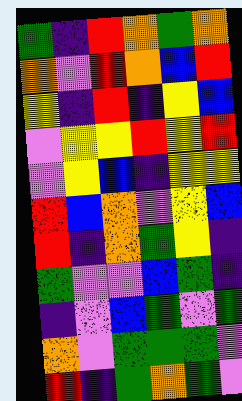[["green", "indigo", "red", "orange", "green", "orange"], ["orange", "violet", "red", "orange", "blue", "red"], ["yellow", "indigo", "red", "indigo", "yellow", "blue"], ["violet", "yellow", "yellow", "red", "yellow", "red"], ["violet", "yellow", "blue", "indigo", "yellow", "yellow"], ["red", "blue", "orange", "violet", "yellow", "blue"], ["red", "indigo", "orange", "green", "yellow", "indigo"], ["green", "violet", "violet", "blue", "green", "indigo"], ["indigo", "violet", "blue", "green", "violet", "green"], ["orange", "violet", "green", "green", "green", "violet"], ["red", "indigo", "green", "orange", "green", "violet"]]